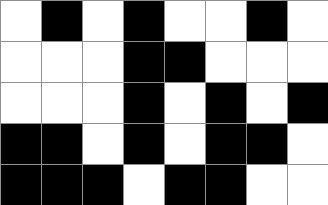[["white", "black", "white", "black", "white", "white", "black", "white"], ["white", "white", "white", "black", "black", "white", "white", "white"], ["white", "white", "white", "black", "white", "black", "white", "black"], ["black", "black", "white", "black", "white", "black", "black", "white"], ["black", "black", "black", "white", "black", "black", "white", "white"]]